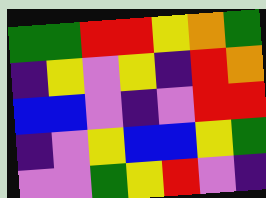[["green", "green", "red", "red", "yellow", "orange", "green"], ["indigo", "yellow", "violet", "yellow", "indigo", "red", "orange"], ["blue", "blue", "violet", "indigo", "violet", "red", "red"], ["indigo", "violet", "yellow", "blue", "blue", "yellow", "green"], ["violet", "violet", "green", "yellow", "red", "violet", "indigo"]]